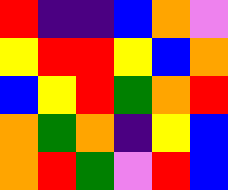[["red", "indigo", "indigo", "blue", "orange", "violet"], ["yellow", "red", "red", "yellow", "blue", "orange"], ["blue", "yellow", "red", "green", "orange", "red"], ["orange", "green", "orange", "indigo", "yellow", "blue"], ["orange", "red", "green", "violet", "red", "blue"]]